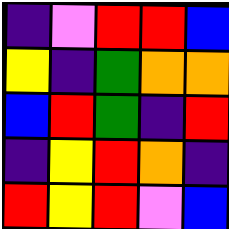[["indigo", "violet", "red", "red", "blue"], ["yellow", "indigo", "green", "orange", "orange"], ["blue", "red", "green", "indigo", "red"], ["indigo", "yellow", "red", "orange", "indigo"], ["red", "yellow", "red", "violet", "blue"]]